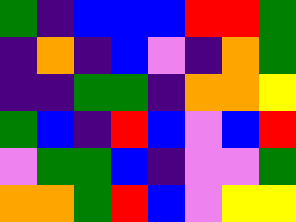[["green", "indigo", "blue", "blue", "blue", "red", "red", "green"], ["indigo", "orange", "indigo", "blue", "violet", "indigo", "orange", "green"], ["indigo", "indigo", "green", "green", "indigo", "orange", "orange", "yellow"], ["green", "blue", "indigo", "red", "blue", "violet", "blue", "red"], ["violet", "green", "green", "blue", "indigo", "violet", "violet", "green"], ["orange", "orange", "green", "red", "blue", "violet", "yellow", "yellow"]]